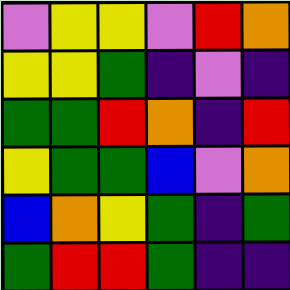[["violet", "yellow", "yellow", "violet", "red", "orange"], ["yellow", "yellow", "green", "indigo", "violet", "indigo"], ["green", "green", "red", "orange", "indigo", "red"], ["yellow", "green", "green", "blue", "violet", "orange"], ["blue", "orange", "yellow", "green", "indigo", "green"], ["green", "red", "red", "green", "indigo", "indigo"]]